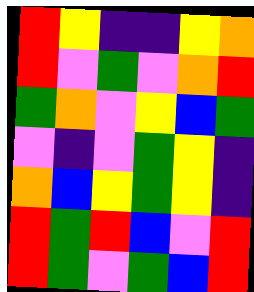[["red", "yellow", "indigo", "indigo", "yellow", "orange"], ["red", "violet", "green", "violet", "orange", "red"], ["green", "orange", "violet", "yellow", "blue", "green"], ["violet", "indigo", "violet", "green", "yellow", "indigo"], ["orange", "blue", "yellow", "green", "yellow", "indigo"], ["red", "green", "red", "blue", "violet", "red"], ["red", "green", "violet", "green", "blue", "red"]]